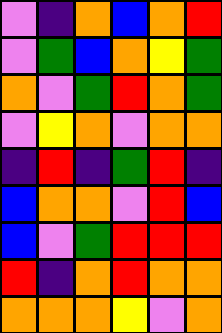[["violet", "indigo", "orange", "blue", "orange", "red"], ["violet", "green", "blue", "orange", "yellow", "green"], ["orange", "violet", "green", "red", "orange", "green"], ["violet", "yellow", "orange", "violet", "orange", "orange"], ["indigo", "red", "indigo", "green", "red", "indigo"], ["blue", "orange", "orange", "violet", "red", "blue"], ["blue", "violet", "green", "red", "red", "red"], ["red", "indigo", "orange", "red", "orange", "orange"], ["orange", "orange", "orange", "yellow", "violet", "orange"]]